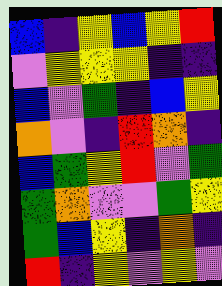[["blue", "indigo", "yellow", "blue", "yellow", "red"], ["violet", "yellow", "yellow", "yellow", "indigo", "indigo"], ["blue", "violet", "green", "indigo", "blue", "yellow"], ["orange", "violet", "indigo", "red", "orange", "indigo"], ["blue", "green", "yellow", "red", "violet", "green"], ["green", "orange", "violet", "violet", "green", "yellow"], ["green", "blue", "yellow", "indigo", "orange", "indigo"], ["red", "indigo", "yellow", "violet", "yellow", "violet"]]